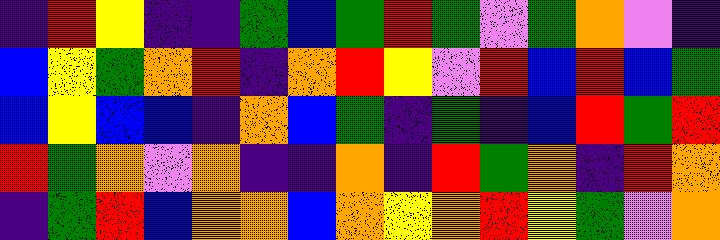[["indigo", "red", "yellow", "indigo", "indigo", "green", "blue", "green", "red", "green", "violet", "green", "orange", "violet", "indigo"], ["blue", "yellow", "green", "orange", "red", "indigo", "orange", "red", "yellow", "violet", "red", "blue", "red", "blue", "green"], ["blue", "yellow", "blue", "blue", "indigo", "orange", "blue", "green", "indigo", "green", "indigo", "blue", "red", "green", "red"], ["red", "green", "orange", "violet", "orange", "indigo", "indigo", "orange", "indigo", "red", "green", "orange", "indigo", "red", "orange"], ["indigo", "green", "red", "blue", "orange", "orange", "blue", "orange", "yellow", "orange", "red", "yellow", "green", "violet", "orange"]]